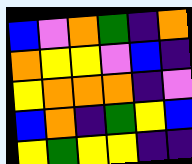[["blue", "violet", "orange", "green", "indigo", "orange"], ["orange", "yellow", "yellow", "violet", "blue", "indigo"], ["yellow", "orange", "orange", "orange", "indigo", "violet"], ["blue", "orange", "indigo", "green", "yellow", "blue"], ["yellow", "green", "yellow", "yellow", "indigo", "indigo"]]